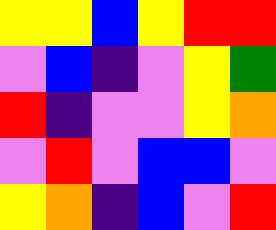[["yellow", "yellow", "blue", "yellow", "red", "red"], ["violet", "blue", "indigo", "violet", "yellow", "green"], ["red", "indigo", "violet", "violet", "yellow", "orange"], ["violet", "red", "violet", "blue", "blue", "violet"], ["yellow", "orange", "indigo", "blue", "violet", "red"]]